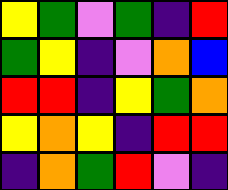[["yellow", "green", "violet", "green", "indigo", "red"], ["green", "yellow", "indigo", "violet", "orange", "blue"], ["red", "red", "indigo", "yellow", "green", "orange"], ["yellow", "orange", "yellow", "indigo", "red", "red"], ["indigo", "orange", "green", "red", "violet", "indigo"]]